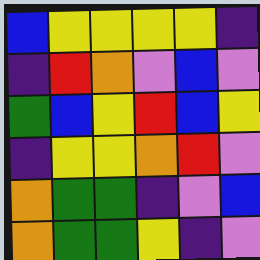[["blue", "yellow", "yellow", "yellow", "yellow", "indigo"], ["indigo", "red", "orange", "violet", "blue", "violet"], ["green", "blue", "yellow", "red", "blue", "yellow"], ["indigo", "yellow", "yellow", "orange", "red", "violet"], ["orange", "green", "green", "indigo", "violet", "blue"], ["orange", "green", "green", "yellow", "indigo", "violet"]]